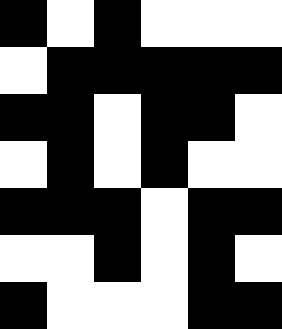[["black", "white", "black", "white", "white", "white"], ["white", "black", "black", "black", "black", "black"], ["black", "black", "white", "black", "black", "white"], ["white", "black", "white", "black", "white", "white"], ["black", "black", "black", "white", "black", "black"], ["white", "white", "black", "white", "black", "white"], ["black", "white", "white", "white", "black", "black"]]